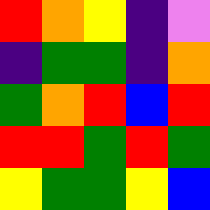[["red", "orange", "yellow", "indigo", "violet"], ["indigo", "green", "green", "indigo", "orange"], ["green", "orange", "red", "blue", "red"], ["red", "red", "green", "red", "green"], ["yellow", "green", "green", "yellow", "blue"]]